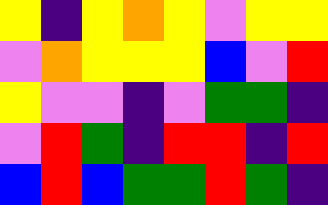[["yellow", "indigo", "yellow", "orange", "yellow", "violet", "yellow", "yellow"], ["violet", "orange", "yellow", "yellow", "yellow", "blue", "violet", "red"], ["yellow", "violet", "violet", "indigo", "violet", "green", "green", "indigo"], ["violet", "red", "green", "indigo", "red", "red", "indigo", "red"], ["blue", "red", "blue", "green", "green", "red", "green", "indigo"]]